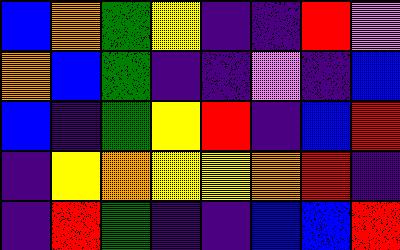[["blue", "orange", "green", "yellow", "indigo", "indigo", "red", "violet"], ["orange", "blue", "green", "indigo", "indigo", "violet", "indigo", "blue"], ["blue", "indigo", "green", "yellow", "red", "indigo", "blue", "red"], ["indigo", "yellow", "orange", "yellow", "yellow", "orange", "red", "indigo"], ["indigo", "red", "green", "indigo", "indigo", "blue", "blue", "red"]]